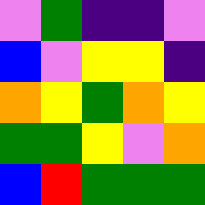[["violet", "green", "indigo", "indigo", "violet"], ["blue", "violet", "yellow", "yellow", "indigo"], ["orange", "yellow", "green", "orange", "yellow"], ["green", "green", "yellow", "violet", "orange"], ["blue", "red", "green", "green", "green"]]